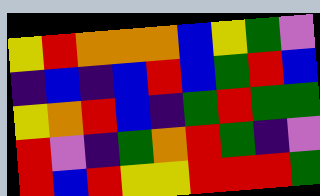[["yellow", "red", "orange", "orange", "orange", "blue", "yellow", "green", "violet"], ["indigo", "blue", "indigo", "blue", "red", "blue", "green", "red", "blue"], ["yellow", "orange", "red", "blue", "indigo", "green", "red", "green", "green"], ["red", "violet", "indigo", "green", "orange", "red", "green", "indigo", "violet"], ["red", "blue", "red", "yellow", "yellow", "red", "red", "red", "green"]]